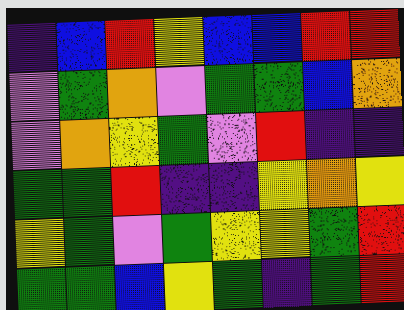[["indigo", "blue", "red", "yellow", "blue", "blue", "red", "red"], ["violet", "green", "orange", "violet", "green", "green", "blue", "orange"], ["violet", "orange", "yellow", "green", "violet", "red", "indigo", "indigo"], ["green", "green", "red", "indigo", "indigo", "yellow", "orange", "yellow"], ["yellow", "green", "violet", "green", "yellow", "yellow", "green", "red"], ["green", "green", "blue", "yellow", "green", "indigo", "green", "red"]]